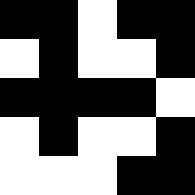[["black", "black", "white", "black", "black"], ["white", "black", "white", "white", "black"], ["black", "black", "black", "black", "white"], ["white", "black", "white", "white", "black"], ["white", "white", "white", "black", "black"]]